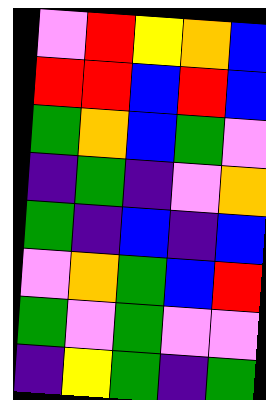[["violet", "red", "yellow", "orange", "blue"], ["red", "red", "blue", "red", "blue"], ["green", "orange", "blue", "green", "violet"], ["indigo", "green", "indigo", "violet", "orange"], ["green", "indigo", "blue", "indigo", "blue"], ["violet", "orange", "green", "blue", "red"], ["green", "violet", "green", "violet", "violet"], ["indigo", "yellow", "green", "indigo", "green"]]